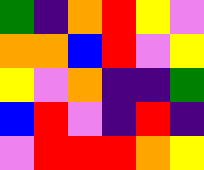[["green", "indigo", "orange", "red", "yellow", "violet"], ["orange", "orange", "blue", "red", "violet", "yellow"], ["yellow", "violet", "orange", "indigo", "indigo", "green"], ["blue", "red", "violet", "indigo", "red", "indigo"], ["violet", "red", "red", "red", "orange", "yellow"]]